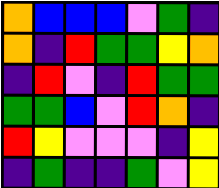[["orange", "blue", "blue", "blue", "violet", "green", "indigo"], ["orange", "indigo", "red", "green", "green", "yellow", "orange"], ["indigo", "red", "violet", "indigo", "red", "green", "green"], ["green", "green", "blue", "violet", "red", "orange", "indigo"], ["red", "yellow", "violet", "violet", "violet", "indigo", "yellow"], ["indigo", "green", "indigo", "indigo", "green", "violet", "yellow"]]